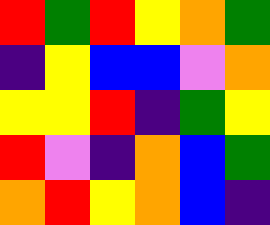[["red", "green", "red", "yellow", "orange", "green"], ["indigo", "yellow", "blue", "blue", "violet", "orange"], ["yellow", "yellow", "red", "indigo", "green", "yellow"], ["red", "violet", "indigo", "orange", "blue", "green"], ["orange", "red", "yellow", "orange", "blue", "indigo"]]